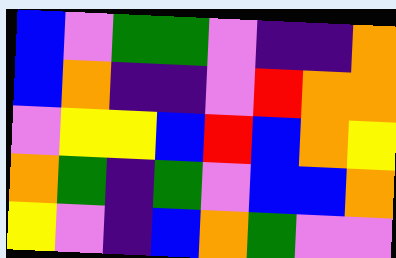[["blue", "violet", "green", "green", "violet", "indigo", "indigo", "orange"], ["blue", "orange", "indigo", "indigo", "violet", "red", "orange", "orange"], ["violet", "yellow", "yellow", "blue", "red", "blue", "orange", "yellow"], ["orange", "green", "indigo", "green", "violet", "blue", "blue", "orange"], ["yellow", "violet", "indigo", "blue", "orange", "green", "violet", "violet"]]